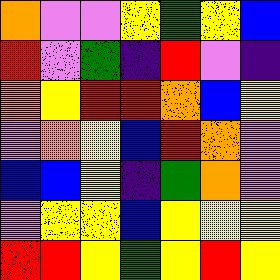[["orange", "violet", "violet", "yellow", "green", "yellow", "blue"], ["red", "violet", "green", "indigo", "red", "violet", "indigo"], ["orange", "yellow", "red", "red", "orange", "blue", "yellow"], ["violet", "orange", "yellow", "blue", "red", "orange", "violet"], ["blue", "blue", "yellow", "indigo", "green", "orange", "violet"], ["violet", "yellow", "yellow", "blue", "yellow", "yellow", "yellow"], ["red", "red", "yellow", "green", "yellow", "red", "yellow"]]